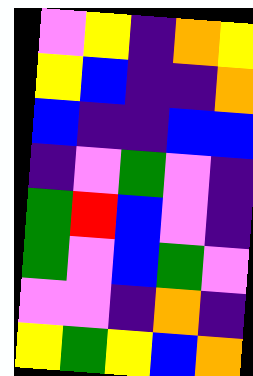[["violet", "yellow", "indigo", "orange", "yellow"], ["yellow", "blue", "indigo", "indigo", "orange"], ["blue", "indigo", "indigo", "blue", "blue"], ["indigo", "violet", "green", "violet", "indigo"], ["green", "red", "blue", "violet", "indigo"], ["green", "violet", "blue", "green", "violet"], ["violet", "violet", "indigo", "orange", "indigo"], ["yellow", "green", "yellow", "blue", "orange"]]